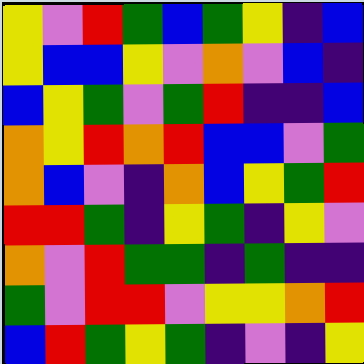[["yellow", "violet", "red", "green", "blue", "green", "yellow", "indigo", "blue"], ["yellow", "blue", "blue", "yellow", "violet", "orange", "violet", "blue", "indigo"], ["blue", "yellow", "green", "violet", "green", "red", "indigo", "indigo", "blue"], ["orange", "yellow", "red", "orange", "red", "blue", "blue", "violet", "green"], ["orange", "blue", "violet", "indigo", "orange", "blue", "yellow", "green", "red"], ["red", "red", "green", "indigo", "yellow", "green", "indigo", "yellow", "violet"], ["orange", "violet", "red", "green", "green", "indigo", "green", "indigo", "indigo"], ["green", "violet", "red", "red", "violet", "yellow", "yellow", "orange", "red"], ["blue", "red", "green", "yellow", "green", "indigo", "violet", "indigo", "yellow"]]